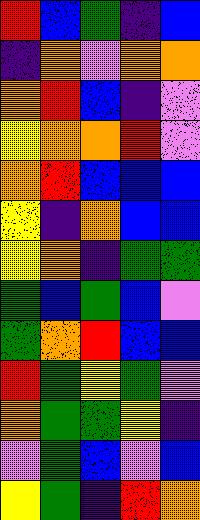[["red", "blue", "green", "indigo", "blue"], ["indigo", "orange", "violet", "orange", "orange"], ["orange", "red", "blue", "indigo", "violet"], ["yellow", "orange", "orange", "red", "violet"], ["orange", "red", "blue", "blue", "blue"], ["yellow", "indigo", "orange", "blue", "blue"], ["yellow", "orange", "indigo", "green", "green"], ["green", "blue", "green", "blue", "violet"], ["green", "orange", "red", "blue", "blue"], ["red", "green", "yellow", "green", "violet"], ["orange", "green", "green", "yellow", "indigo"], ["violet", "green", "blue", "violet", "blue"], ["yellow", "green", "indigo", "red", "orange"]]